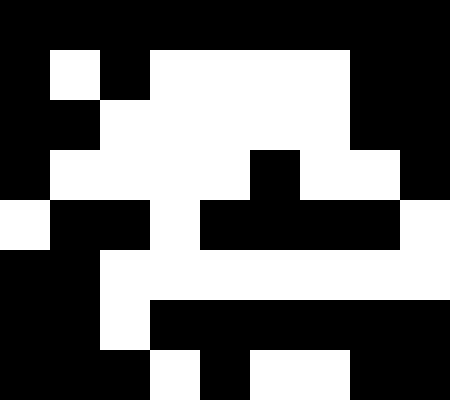[["black", "black", "black", "black", "black", "black", "black", "black", "black"], ["black", "white", "black", "white", "white", "white", "white", "black", "black"], ["black", "black", "white", "white", "white", "white", "white", "black", "black"], ["black", "white", "white", "white", "white", "black", "white", "white", "black"], ["white", "black", "black", "white", "black", "black", "black", "black", "white"], ["black", "black", "white", "white", "white", "white", "white", "white", "white"], ["black", "black", "white", "black", "black", "black", "black", "black", "black"], ["black", "black", "black", "white", "black", "white", "white", "black", "black"]]